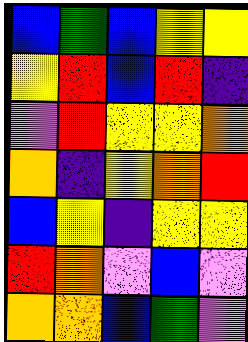[["blue", "green", "blue", "yellow", "yellow"], ["yellow", "red", "blue", "red", "indigo"], ["violet", "red", "yellow", "yellow", "orange"], ["orange", "indigo", "yellow", "orange", "red"], ["blue", "yellow", "indigo", "yellow", "yellow"], ["red", "orange", "violet", "blue", "violet"], ["orange", "orange", "blue", "green", "violet"]]